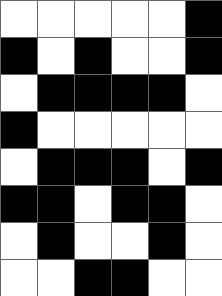[["white", "white", "white", "white", "white", "black"], ["black", "white", "black", "white", "white", "black"], ["white", "black", "black", "black", "black", "white"], ["black", "white", "white", "white", "white", "white"], ["white", "black", "black", "black", "white", "black"], ["black", "black", "white", "black", "black", "white"], ["white", "black", "white", "white", "black", "white"], ["white", "white", "black", "black", "white", "white"]]